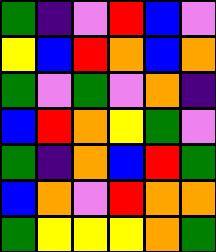[["green", "indigo", "violet", "red", "blue", "violet"], ["yellow", "blue", "red", "orange", "blue", "orange"], ["green", "violet", "green", "violet", "orange", "indigo"], ["blue", "red", "orange", "yellow", "green", "violet"], ["green", "indigo", "orange", "blue", "red", "green"], ["blue", "orange", "violet", "red", "orange", "orange"], ["green", "yellow", "yellow", "yellow", "orange", "green"]]